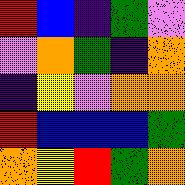[["red", "blue", "indigo", "green", "violet"], ["violet", "orange", "green", "indigo", "orange"], ["indigo", "yellow", "violet", "orange", "orange"], ["red", "blue", "blue", "blue", "green"], ["orange", "yellow", "red", "green", "orange"]]